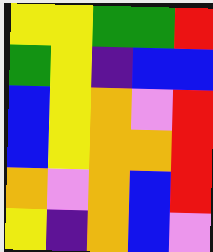[["yellow", "yellow", "green", "green", "red"], ["green", "yellow", "indigo", "blue", "blue"], ["blue", "yellow", "orange", "violet", "red"], ["blue", "yellow", "orange", "orange", "red"], ["orange", "violet", "orange", "blue", "red"], ["yellow", "indigo", "orange", "blue", "violet"]]